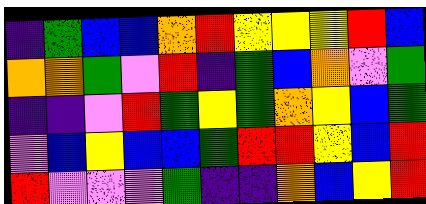[["indigo", "green", "blue", "blue", "orange", "red", "yellow", "yellow", "yellow", "red", "blue"], ["orange", "orange", "green", "violet", "red", "indigo", "green", "blue", "orange", "violet", "green"], ["indigo", "indigo", "violet", "red", "green", "yellow", "green", "orange", "yellow", "blue", "green"], ["violet", "blue", "yellow", "blue", "blue", "green", "red", "red", "yellow", "blue", "red"], ["red", "violet", "violet", "violet", "green", "indigo", "indigo", "orange", "blue", "yellow", "red"]]